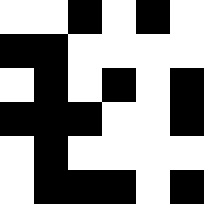[["white", "white", "black", "white", "black", "white"], ["black", "black", "white", "white", "white", "white"], ["white", "black", "white", "black", "white", "black"], ["black", "black", "black", "white", "white", "black"], ["white", "black", "white", "white", "white", "white"], ["white", "black", "black", "black", "white", "black"]]